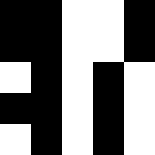[["black", "black", "white", "white", "black"], ["black", "black", "white", "white", "black"], ["white", "black", "white", "black", "white"], ["black", "black", "white", "black", "white"], ["white", "black", "white", "black", "white"]]